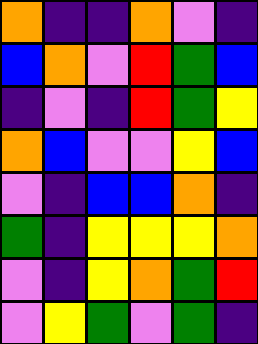[["orange", "indigo", "indigo", "orange", "violet", "indigo"], ["blue", "orange", "violet", "red", "green", "blue"], ["indigo", "violet", "indigo", "red", "green", "yellow"], ["orange", "blue", "violet", "violet", "yellow", "blue"], ["violet", "indigo", "blue", "blue", "orange", "indigo"], ["green", "indigo", "yellow", "yellow", "yellow", "orange"], ["violet", "indigo", "yellow", "orange", "green", "red"], ["violet", "yellow", "green", "violet", "green", "indigo"]]